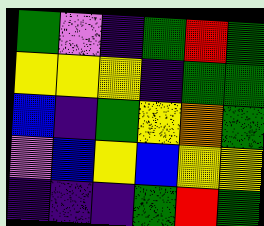[["green", "violet", "indigo", "green", "red", "green"], ["yellow", "yellow", "yellow", "indigo", "green", "green"], ["blue", "indigo", "green", "yellow", "orange", "green"], ["violet", "blue", "yellow", "blue", "yellow", "yellow"], ["indigo", "indigo", "indigo", "green", "red", "green"]]